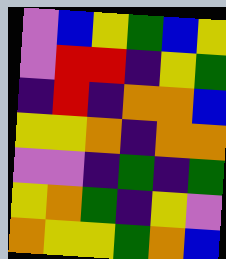[["violet", "blue", "yellow", "green", "blue", "yellow"], ["violet", "red", "red", "indigo", "yellow", "green"], ["indigo", "red", "indigo", "orange", "orange", "blue"], ["yellow", "yellow", "orange", "indigo", "orange", "orange"], ["violet", "violet", "indigo", "green", "indigo", "green"], ["yellow", "orange", "green", "indigo", "yellow", "violet"], ["orange", "yellow", "yellow", "green", "orange", "blue"]]